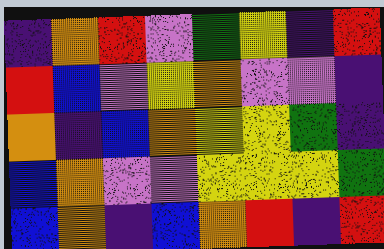[["indigo", "orange", "red", "violet", "green", "yellow", "indigo", "red"], ["red", "blue", "violet", "yellow", "orange", "violet", "violet", "indigo"], ["orange", "indigo", "blue", "orange", "yellow", "yellow", "green", "indigo"], ["blue", "orange", "violet", "violet", "yellow", "yellow", "yellow", "green"], ["blue", "orange", "indigo", "blue", "orange", "red", "indigo", "red"]]